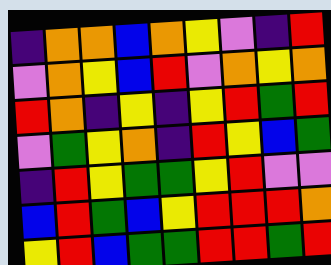[["indigo", "orange", "orange", "blue", "orange", "yellow", "violet", "indigo", "red"], ["violet", "orange", "yellow", "blue", "red", "violet", "orange", "yellow", "orange"], ["red", "orange", "indigo", "yellow", "indigo", "yellow", "red", "green", "red"], ["violet", "green", "yellow", "orange", "indigo", "red", "yellow", "blue", "green"], ["indigo", "red", "yellow", "green", "green", "yellow", "red", "violet", "violet"], ["blue", "red", "green", "blue", "yellow", "red", "red", "red", "orange"], ["yellow", "red", "blue", "green", "green", "red", "red", "green", "red"]]